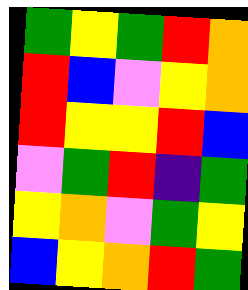[["green", "yellow", "green", "red", "orange"], ["red", "blue", "violet", "yellow", "orange"], ["red", "yellow", "yellow", "red", "blue"], ["violet", "green", "red", "indigo", "green"], ["yellow", "orange", "violet", "green", "yellow"], ["blue", "yellow", "orange", "red", "green"]]